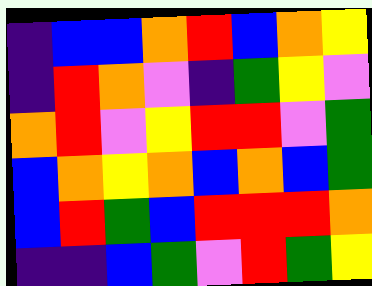[["indigo", "blue", "blue", "orange", "red", "blue", "orange", "yellow"], ["indigo", "red", "orange", "violet", "indigo", "green", "yellow", "violet"], ["orange", "red", "violet", "yellow", "red", "red", "violet", "green"], ["blue", "orange", "yellow", "orange", "blue", "orange", "blue", "green"], ["blue", "red", "green", "blue", "red", "red", "red", "orange"], ["indigo", "indigo", "blue", "green", "violet", "red", "green", "yellow"]]